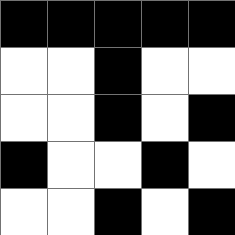[["black", "black", "black", "black", "black"], ["white", "white", "black", "white", "white"], ["white", "white", "black", "white", "black"], ["black", "white", "white", "black", "white"], ["white", "white", "black", "white", "black"]]